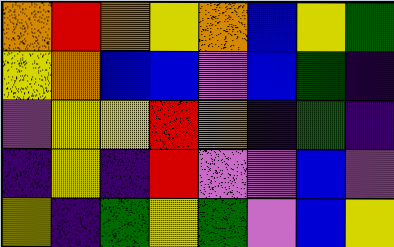[["orange", "red", "orange", "yellow", "orange", "blue", "yellow", "green"], ["yellow", "orange", "blue", "blue", "violet", "blue", "green", "indigo"], ["violet", "yellow", "yellow", "red", "orange", "indigo", "green", "indigo"], ["indigo", "yellow", "indigo", "red", "violet", "violet", "blue", "violet"], ["yellow", "indigo", "green", "yellow", "green", "violet", "blue", "yellow"]]